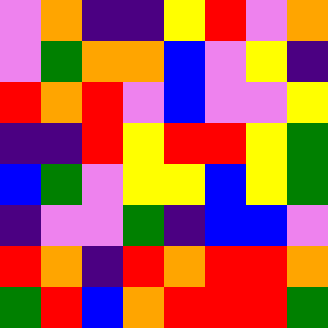[["violet", "orange", "indigo", "indigo", "yellow", "red", "violet", "orange"], ["violet", "green", "orange", "orange", "blue", "violet", "yellow", "indigo"], ["red", "orange", "red", "violet", "blue", "violet", "violet", "yellow"], ["indigo", "indigo", "red", "yellow", "red", "red", "yellow", "green"], ["blue", "green", "violet", "yellow", "yellow", "blue", "yellow", "green"], ["indigo", "violet", "violet", "green", "indigo", "blue", "blue", "violet"], ["red", "orange", "indigo", "red", "orange", "red", "red", "orange"], ["green", "red", "blue", "orange", "red", "red", "red", "green"]]